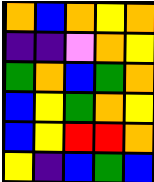[["orange", "blue", "orange", "yellow", "orange"], ["indigo", "indigo", "violet", "orange", "yellow"], ["green", "orange", "blue", "green", "orange"], ["blue", "yellow", "green", "orange", "yellow"], ["blue", "yellow", "red", "red", "orange"], ["yellow", "indigo", "blue", "green", "blue"]]